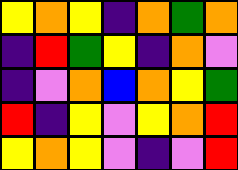[["yellow", "orange", "yellow", "indigo", "orange", "green", "orange"], ["indigo", "red", "green", "yellow", "indigo", "orange", "violet"], ["indigo", "violet", "orange", "blue", "orange", "yellow", "green"], ["red", "indigo", "yellow", "violet", "yellow", "orange", "red"], ["yellow", "orange", "yellow", "violet", "indigo", "violet", "red"]]